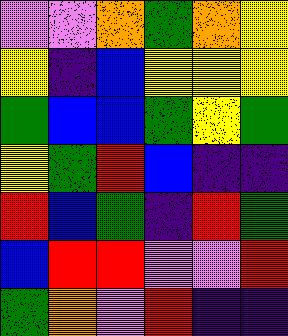[["violet", "violet", "orange", "green", "orange", "yellow"], ["yellow", "indigo", "blue", "yellow", "yellow", "yellow"], ["green", "blue", "blue", "green", "yellow", "green"], ["yellow", "green", "red", "blue", "indigo", "indigo"], ["red", "blue", "green", "indigo", "red", "green"], ["blue", "red", "red", "violet", "violet", "red"], ["green", "orange", "violet", "red", "indigo", "indigo"]]